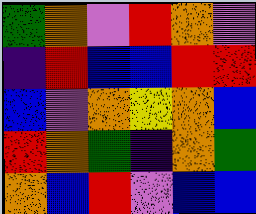[["green", "orange", "violet", "red", "orange", "violet"], ["indigo", "red", "blue", "blue", "red", "red"], ["blue", "violet", "orange", "yellow", "orange", "blue"], ["red", "orange", "green", "indigo", "orange", "green"], ["orange", "blue", "red", "violet", "blue", "blue"]]